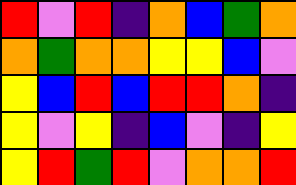[["red", "violet", "red", "indigo", "orange", "blue", "green", "orange"], ["orange", "green", "orange", "orange", "yellow", "yellow", "blue", "violet"], ["yellow", "blue", "red", "blue", "red", "red", "orange", "indigo"], ["yellow", "violet", "yellow", "indigo", "blue", "violet", "indigo", "yellow"], ["yellow", "red", "green", "red", "violet", "orange", "orange", "red"]]